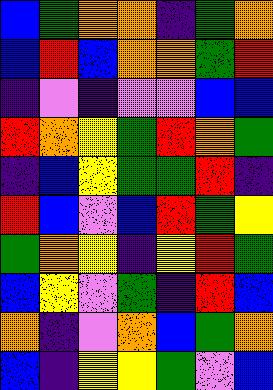[["blue", "green", "orange", "orange", "indigo", "green", "orange"], ["blue", "red", "blue", "orange", "orange", "green", "red"], ["indigo", "violet", "indigo", "violet", "violet", "blue", "blue"], ["red", "orange", "yellow", "green", "red", "orange", "green"], ["indigo", "blue", "yellow", "green", "green", "red", "indigo"], ["red", "blue", "violet", "blue", "red", "green", "yellow"], ["green", "orange", "yellow", "indigo", "yellow", "red", "green"], ["blue", "yellow", "violet", "green", "indigo", "red", "blue"], ["orange", "indigo", "violet", "orange", "blue", "green", "orange"], ["blue", "indigo", "yellow", "yellow", "green", "violet", "blue"]]